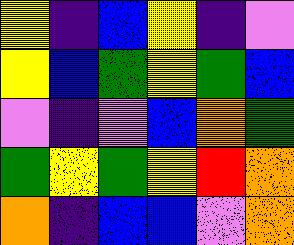[["yellow", "indigo", "blue", "yellow", "indigo", "violet"], ["yellow", "blue", "green", "yellow", "green", "blue"], ["violet", "indigo", "violet", "blue", "orange", "green"], ["green", "yellow", "green", "yellow", "red", "orange"], ["orange", "indigo", "blue", "blue", "violet", "orange"]]